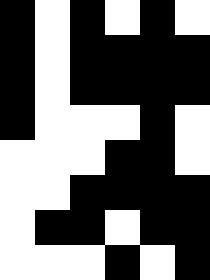[["black", "white", "black", "white", "black", "white"], ["black", "white", "black", "black", "black", "black"], ["black", "white", "black", "black", "black", "black"], ["black", "white", "white", "white", "black", "white"], ["white", "white", "white", "black", "black", "white"], ["white", "white", "black", "black", "black", "black"], ["white", "black", "black", "white", "black", "black"], ["white", "white", "white", "black", "white", "black"]]